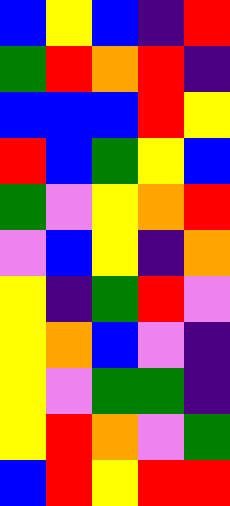[["blue", "yellow", "blue", "indigo", "red"], ["green", "red", "orange", "red", "indigo"], ["blue", "blue", "blue", "red", "yellow"], ["red", "blue", "green", "yellow", "blue"], ["green", "violet", "yellow", "orange", "red"], ["violet", "blue", "yellow", "indigo", "orange"], ["yellow", "indigo", "green", "red", "violet"], ["yellow", "orange", "blue", "violet", "indigo"], ["yellow", "violet", "green", "green", "indigo"], ["yellow", "red", "orange", "violet", "green"], ["blue", "red", "yellow", "red", "red"]]